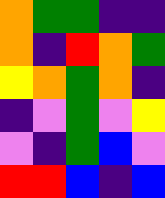[["orange", "green", "green", "indigo", "indigo"], ["orange", "indigo", "red", "orange", "green"], ["yellow", "orange", "green", "orange", "indigo"], ["indigo", "violet", "green", "violet", "yellow"], ["violet", "indigo", "green", "blue", "violet"], ["red", "red", "blue", "indigo", "blue"]]